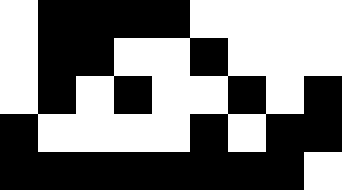[["white", "black", "black", "black", "black", "white", "white", "white", "white"], ["white", "black", "black", "white", "white", "black", "white", "white", "white"], ["white", "black", "white", "black", "white", "white", "black", "white", "black"], ["black", "white", "white", "white", "white", "black", "white", "black", "black"], ["black", "black", "black", "black", "black", "black", "black", "black", "white"]]